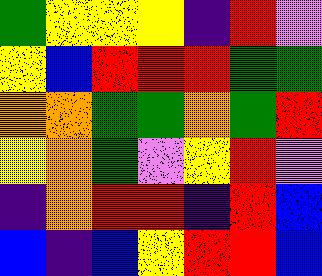[["green", "yellow", "yellow", "yellow", "indigo", "red", "violet"], ["yellow", "blue", "red", "red", "red", "green", "green"], ["orange", "orange", "green", "green", "orange", "green", "red"], ["yellow", "orange", "green", "violet", "yellow", "red", "violet"], ["indigo", "orange", "red", "red", "indigo", "red", "blue"], ["blue", "indigo", "blue", "yellow", "red", "red", "blue"]]